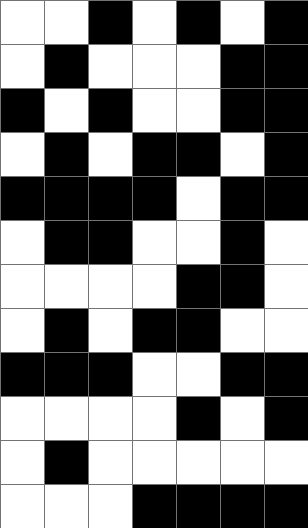[["white", "white", "black", "white", "black", "white", "black"], ["white", "black", "white", "white", "white", "black", "black"], ["black", "white", "black", "white", "white", "black", "black"], ["white", "black", "white", "black", "black", "white", "black"], ["black", "black", "black", "black", "white", "black", "black"], ["white", "black", "black", "white", "white", "black", "white"], ["white", "white", "white", "white", "black", "black", "white"], ["white", "black", "white", "black", "black", "white", "white"], ["black", "black", "black", "white", "white", "black", "black"], ["white", "white", "white", "white", "black", "white", "black"], ["white", "black", "white", "white", "white", "white", "white"], ["white", "white", "white", "black", "black", "black", "black"]]